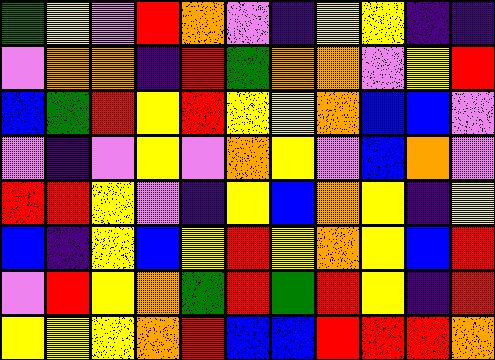[["green", "yellow", "violet", "red", "orange", "violet", "indigo", "yellow", "yellow", "indigo", "indigo"], ["violet", "orange", "orange", "indigo", "red", "green", "orange", "orange", "violet", "yellow", "red"], ["blue", "green", "red", "yellow", "red", "yellow", "yellow", "orange", "blue", "blue", "violet"], ["violet", "indigo", "violet", "yellow", "violet", "orange", "yellow", "violet", "blue", "orange", "violet"], ["red", "red", "yellow", "violet", "indigo", "yellow", "blue", "orange", "yellow", "indigo", "yellow"], ["blue", "indigo", "yellow", "blue", "yellow", "red", "yellow", "orange", "yellow", "blue", "red"], ["violet", "red", "yellow", "orange", "green", "red", "green", "red", "yellow", "indigo", "red"], ["yellow", "yellow", "yellow", "orange", "red", "blue", "blue", "red", "red", "red", "orange"]]